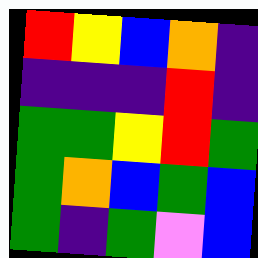[["red", "yellow", "blue", "orange", "indigo"], ["indigo", "indigo", "indigo", "red", "indigo"], ["green", "green", "yellow", "red", "green"], ["green", "orange", "blue", "green", "blue"], ["green", "indigo", "green", "violet", "blue"]]